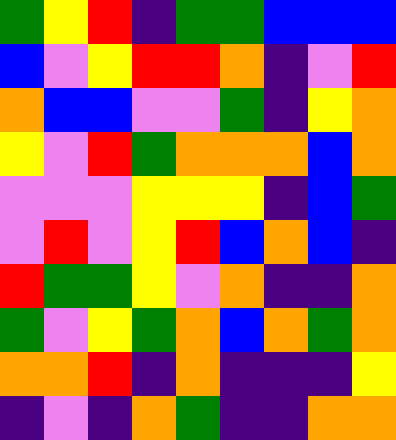[["green", "yellow", "red", "indigo", "green", "green", "blue", "blue", "blue"], ["blue", "violet", "yellow", "red", "red", "orange", "indigo", "violet", "red"], ["orange", "blue", "blue", "violet", "violet", "green", "indigo", "yellow", "orange"], ["yellow", "violet", "red", "green", "orange", "orange", "orange", "blue", "orange"], ["violet", "violet", "violet", "yellow", "yellow", "yellow", "indigo", "blue", "green"], ["violet", "red", "violet", "yellow", "red", "blue", "orange", "blue", "indigo"], ["red", "green", "green", "yellow", "violet", "orange", "indigo", "indigo", "orange"], ["green", "violet", "yellow", "green", "orange", "blue", "orange", "green", "orange"], ["orange", "orange", "red", "indigo", "orange", "indigo", "indigo", "indigo", "yellow"], ["indigo", "violet", "indigo", "orange", "green", "indigo", "indigo", "orange", "orange"]]